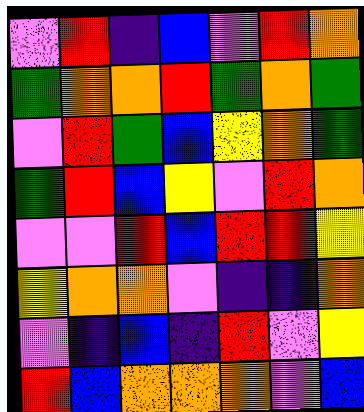[["violet", "red", "indigo", "blue", "violet", "red", "orange"], ["green", "orange", "orange", "red", "green", "orange", "green"], ["violet", "red", "green", "blue", "yellow", "orange", "green"], ["green", "red", "blue", "yellow", "violet", "red", "orange"], ["violet", "violet", "red", "blue", "red", "red", "yellow"], ["yellow", "orange", "orange", "violet", "indigo", "indigo", "orange"], ["violet", "indigo", "blue", "indigo", "red", "violet", "yellow"], ["red", "blue", "orange", "orange", "orange", "violet", "blue"]]